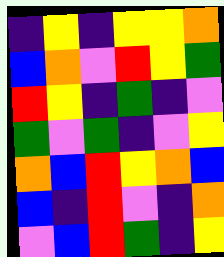[["indigo", "yellow", "indigo", "yellow", "yellow", "orange"], ["blue", "orange", "violet", "red", "yellow", "green"], ["red", "yellow", "indigo", "green", "indigo", "violet"], ["green", "violet", "green", "indigo", "violet", "yellow"], ["orange", "blue", "red", "yellow", "orange", "blue"], ["blue", "indigo", "red", "violet", "indigo", "orange"], ["violet", "blue", "red", "green", "indigo", "yellow"]]